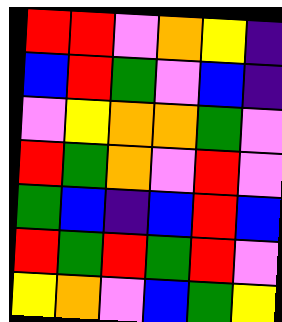[["red", "red", "violet", "orange", "yellow", "indigo"], ["blue", "red", "green", "violet", "blue", "indigo"], ["violet", "yellow", "orange", "orange", "green", "violet"], ["red", "green", "orange", "violet", "red", "violet"], ["green", "blue", "indigo", "blue", "red", "blue"], ["red", "green", "red", "green", "red", "violet"], ["yellow", "orange", "violet", "blue", "green", "yellow"]]